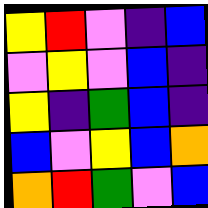[["yellow", "red", "violet", "indigo", "blue"], ["violet", "yellow", "violet", "blue", "indigo"], ["yellow", "indigo", "green", "blue", "indigo"], ["blue", "violet", "yellow", "blue", "orange"], ["orange", "red", "green", "violet", "blue"]]